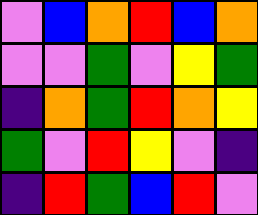[["violet", "blue", "orange", "red", "blue", "orange"], ["violet", "violet", "green", "violet", "yellow", "green"], ["indigo", "orange", "green", "red", "orange", "yellow"], ["green", "violet", "red", "yellow", "violet", "indigo"], ["indigo", "red", "green", "blue", "red", "violet"]]